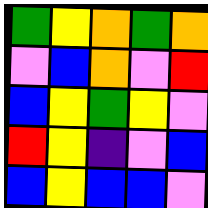[["green", "yellow", "orange", "green", "orange"], ["violet", "blue", "orange", "violet", "red"], ["blue", "yellow", "green", "yellow", "violet"], ["red", "yellow", "indigo", "violet", "blue"], ["blue", "yellow", "blue", "blue", "violet"]]